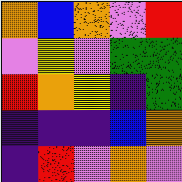[["orange", "blue", "orange", "violet", "red"], ["violet", "yellow", "violet", "green", "green"], ["red", "orange", "yellow", "indigo", "green"], ["indigo", "indigo", "indigo", "blue", "orange"], ["indigo", "red", "violet", "orange", "violet"]]